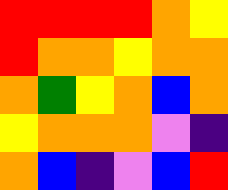[["red", "red", "red", "red", "orange", "yellow"], ["red", "orange", "orange", "yellow", "orange", "orange"], ["orange", "green", "yellow", "orange", "blue", "orange"], ["yellow", "orange", "orange", "orange", "violet", "indigo"], ["orange", "blue", "indigo", "violet", "blue", "red"]]